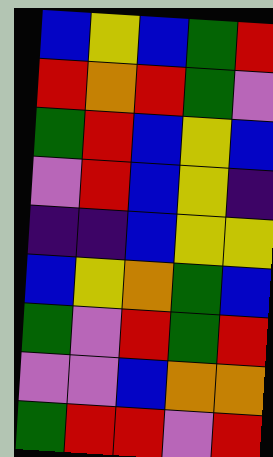[["blue", "yellow", "blue", "green", "red"], ["red", "orange", "red", "green", "violet"], ["green", "red", "blue", "yellow", "blue"], ["violet", "red", "blue", "yellow", "indigo"], ["indigo", "indigo", "blue", "yellow", "yellow"], ["blue", "yellow", "orange", "green", "blue"], ["green", "violet", "red", "green", "red"], ["violet", "violet", "blue", "orange", "orange"], ["green", "red", "red", "violet", "red"]]